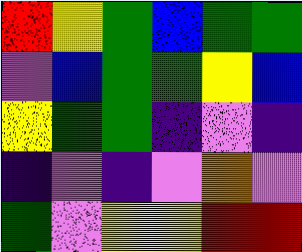[["red", "yellow", "green", "blue", "green", "green"], ["violet", "blue", "green", "green", "yellow", "blue"], ["yellow", "green", "green", "indigo", "violet", "indigo"], ["indigo", "violet", "indigo", "violet", "orange", "violet"], ["green", "violet", "yellow", "yellow", "red", "red"]]